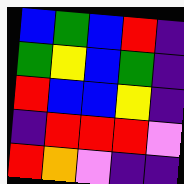[["blue", "green", "blue", "red", "indigo"], ["green", "yellow", "blue", "green", "indigo"], ["red", "blue", "blue", "yellow", "indigo"], ["indigo", "red", "red", "red", "violet"], ["red", "orange", "violet", "indigo", "indigo"]]